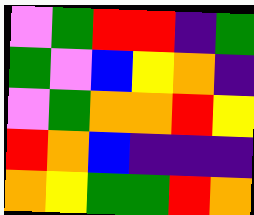[["violet", "green", "red", "red", "indigo", "green"], ["green", "violet", "blue", "yellow", "orange", "indigo"], ["violet", "green", "orange", "orange", "red", "yellow"], ["red", "orange", "blue", "indigo", "indigo", "indigo"], ["orange", "yellow", "green", "green", "red", "orange"]]